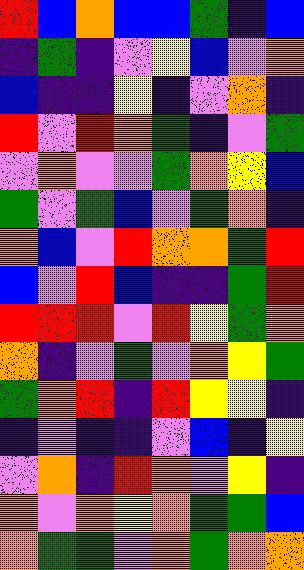[["red", "blue", "orange", "blue", "blue", "green", "indigo", "blue"], ["indigo", "green", "indigo", "violet", "yellow", "blue", "violet", "orange"], ["blue", "indigo", "indigo", "yellow", "indigo", "violet", "orange", "indigo"], ["red", "violet", "red", "orange", "green", "indigo", "violet", "green"], ["violet", "orange", "violet", "violet", "green", "orange", "yellow", "blue"], ["green", "violet", "green", "blue", "violet", "green", "orange", "indigo"], ["orange", "blue", "violet", "red", "orange", "orange", "green", "red"], ["blue", "violet", "red", "blue", "indigo", "indigo", "green", "red"], ["red", "red", "red", "violet", "red", "yellow", "green", "orange"], ["orange", "indigo", "violet", "green", "violet", "orange", "yellow", "green"], ["green", "orange", "red", "indigo", "red", "yellow", "yellow", "indigo"], ["indigo", "violet", "indigo", "indigo", "violet", "blue", "indigo", "yellow"], ["violet", "orange", "indigo", "red", "orange", "violet", "yellow", "indigo"], ["orange", "violet", "orange", "yellow", "orange", "green", "green", "blue"], ["orange", "green", "green", "violet", "orange", "green", "orange", "orange"]]